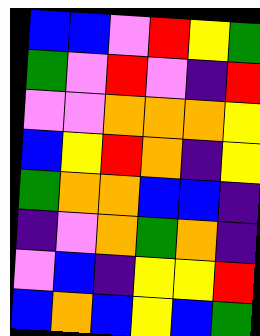[["blue", "blue", "violet", "red", "yellow", "green"], ["green", "violet", "red", "violet", "indigo", "red"], ["violet", "violet", "orange", "orange", "orange", "yellow"], ["blue", "yellow", "red", "orange", "indigo", "yellow"], ["green", "orange", "orange", "blue", "blue", "indigo"], ["indigo", "violet", "orange", "green", "orange", "indigo"], ["violet", "blue", "indigo", "yellow", "yellow", "red"], ["blue", "orange", "blue", "yellow", "blue", "green"]]